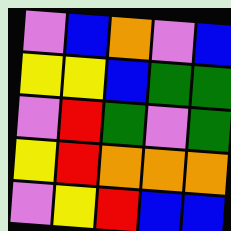[["violet", "blue", "orange", "violet", "blue"], ["yellow", "yellow", "blue", "green", "green"], ["violet", "red", "green", "violet", "green"], ["yellow", "red", "orange", "orange", "orange"], ["violet", "yellow", "red", "blue", "blue"]]